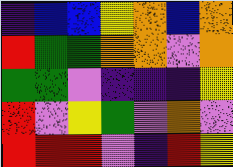[["indigo", "blue", "blue", "yellow", "orange", "blue", "orange"], ["red", "green", "green", "orange", "orange", "violet", "orange"], ["green", "green", "violet", "indigo", "indigo", "indigo", "yellow"], ["red", "violet", "yellow", "green", "violet", "orange", "violet"], ["red", "red", "red", "violet", "indigo", "red", "yellow"]]